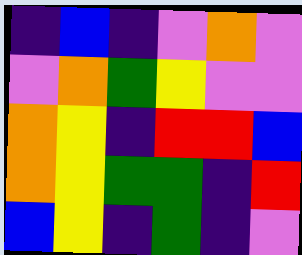[["indigo", "blue", "indigo", "violet", "orange", "violet"], ["violet", "orange", "green", "yellow", "violet", "violet"], ["orange", "yellow", "indigo", "red", "red", "blue"], ["orange", "yellow", "green", "green", "indigo", "red"], ["blue", "yellow", "indigo", "green", "indigo", "violet"]]